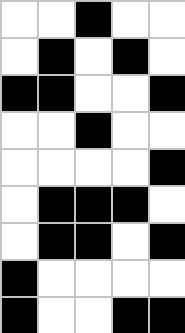[["white", "white", "black", "white", "white"], ["white", "black", "white", "black", "white"], ["black", "black", "white", "white", "black"], ["white", "white", "black", "white", "white"], ["white", "white", "white", "white", "black"], ["white", "black", "black", "black", "white"], ["white", "black", "black", "white", "black"], ["black", "white", "white", "white", "white"], ["black", "white", "white", "black", "black"]]